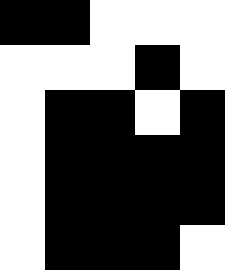[["black", "black", "white", "white", "white"], ["white", "white", "white", "black", "white"], ["white", "black", "black", "white", "black"], ["white", "black", "black", "black", "black"], ["white", "black", "black", "black", "black"], ["white", "black", "black", "black", "white"]]